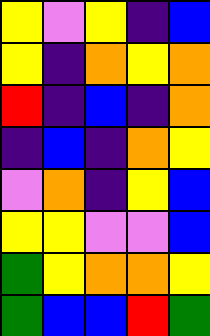[["yellow", "violet", "yellow", "indigo", "blue"], ["yellow", "indigo", "orange", "yellow", "orange"], ["red", "indigo", "blue", "indigo", "orange"], ["indigo", "blue", "indigo", "orange", "yellow"], ["violet", "orange", "indigo", "yellow", "blue"], ["yellow", "yellow", "violet", "violet", "blue"], ["green", "yellow", "orange", "orange", "yellow"], ["green", "blue", "blue", "red", "green"]]